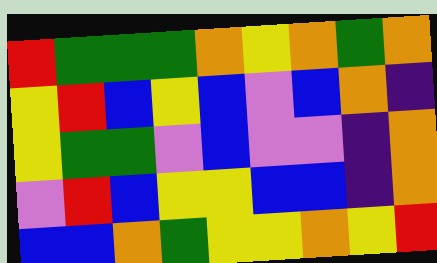[["red", "green", "green", "green", "orange", "yellow", "orange", "green", "orange"], ["yellow", "red", "blue", "yellow", "blue", "violet", "blue", "orange", "indigo"], ["yellow", "green", "green", "violet", "blue", "violet", "violet", "indigo", "orange"], ["violet", "red", "blue", "yellow", "yellow", "blue", "blue", "indigo", "orange"], ["blue", "blue", "orange", "green", "yellow", "yellow", "orange", "yellow", "red"]]